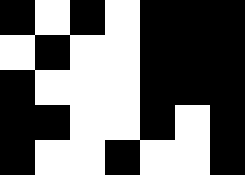[["black", "white", "black", "white", "black", "black", "black"], ["white", "black", "white", "white", "black", "black", "black"], ["black", "white", "white", "white", "black", "black", "black"], ["black", "black", "white", "white", "black", "white", "black"], ["black", "white", "white", "black", "white", "white", "black"]]